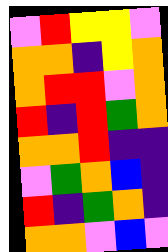[["violet", "red", "yellow", "yellow", "violet"], ["orange", "orange", "indigo", "yellow", "orange"], ["orange", "red", "red", "violet", "orange"], ["red", "indigo", "red", "green", "orange"], ["orange", "orange", "red", "indigo", "indigo"], ["violet", "green", "orange", "blue", "indigo"], ["red", "indigo", "green", "orange", "indigo"], ["orange", "orange", "violet", "blue", "violet"]]